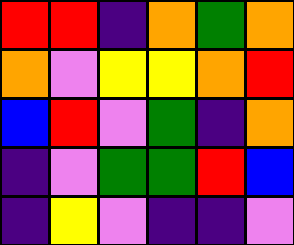[["red", "red", "indigo", "orange", "green", "orange"], ["orange", "violet", "yellow", "yellow", "orange", "red"], ["blue", "red", "violet", "green", "indigo", "orange"], ["indigo", "violet", "green", "green", "red", "blue"], ["indigo", "yellow", "violet", "indigo", "indigo", "violet"]]